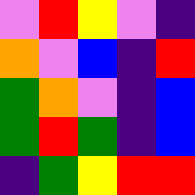[["violet", "red", "yellow", "violet", "indigo"], ["orange", "violet", "blue", "indigo", "red"], ["green", "orange", "violet", "indigo", "blue"], ["green", "red", "green", "indigo", "blue"], ["indigo", "green", "yellow", "red", "red"]]